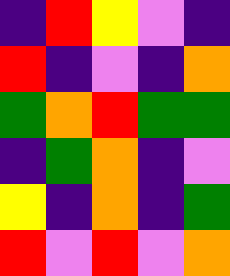[["indigo", "red", "yellow", "violet", "indigo"], ["red", "indigo", "violet", "indigo", "orange"], ["green", "orange", "red", "green", "green"], ["indigo", "green", "orange", "indigo", "violet"], ["yellow", "indigo", "orange", "indigo", "green"], ["red", "violet", "red", "violet", "orange"]]